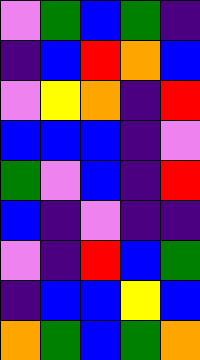[["violet", "green", "blue", "green", "indigo"], ["indigo", "blue", "red", "orange", "blue"], ["violet", "yellow", "orange", "indigo", "red"], ["blue", "blue", "blue", "indigo", "violet"], ["green", "violet", "blue", "indigo", "red"], ["blue", "indigo", "violet", "indigo", "indigo"], ["violet", "indigo", "red", "blue", "green"], ["indigo", "blue", "blue", "yellow", "blue"], ["orange", "green", "blue", "green", "orange"]]